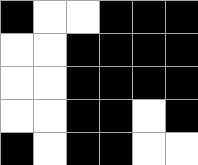[["black", "white", "white", "black", "black", "black"], ["white", "white", "black", "black", "black", "black"], ["white", "white", "black", "black", "black", "black"], ["white", "white", "black", "black", "white", "black"], ["black", "white", "black", "black", "white", "white"]]